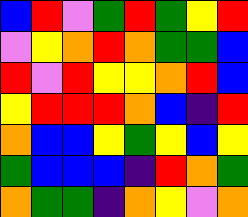[["blue", "red", "violet", "green", "red", "green", "yellow", "red"], ["violet", "yellow", "orange", "red", "orange", "green", "green", "blue"], ["red", "violet", "red", "yellow", "yellow", "orange", "red", "blue"], ["yellow", "red", "red", "red", "orange", "blue", "indigo", "red"], ["orange", "blue", "blue", "yellow", "green", "yellow", "blue", "yellow"], ["green", "blue", "blue", "blue", "indigo", "red", "orange", "green"], ["orange", "green", "green", "indigo", "orange", "yellow", "violet", "orange"]]